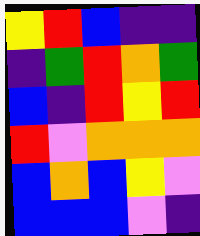[["yellow", "red", "blue", "indigo", "indigo"], ["indigo", "green", "red", "orange", "green"], ["blue", "indigo", "red", "yellow", "red"], ["red", "violet", "orange", "orange", "orange"], ["blue", "orange", "blue", "yellow", "violet"], ["blue", "blue", "blue", "violet", "indigo"]]